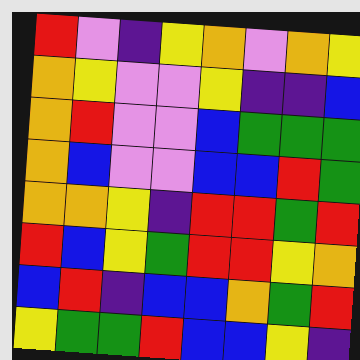[["red", "violet", "indigo", "yellow", "orange", "violet", "orange", "yellow"], ["orange", "yellow", "violet", "violet", "yellow", "indigo", "indigo", "blue"], ["orange", "red", "violet", "violet", "blue", "green", "green", "green"], ["orange", "blue", "violet", "violet", "blue", "blue", "red", "green"], ["orange", "orange", "yellow", "indigo", "red", "red", "green", "red"], ["red", "blue", "yellow", "green", "red", "red", "yellow", "orange"], ["blue", "red", "indigo", "blue", "blue", "orange", "green", "red"], ["yellow", "green", "green", "red", "blue", "blue", "yellow", "indigo"]]